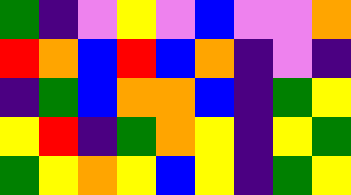[["green", "indigo", "violet", "yellow", "violet", "blue", "violet", "violet", "orange"], ["red", "orange", "blue", "red", "blue", "orange", "indigo", "violet", "indigo"], ["indigo", "green", "blue", "orange", "orange", "blue", "indigo", "green", "yellow"], ["yellow", "red", "indigo", "green", "orange", "yellow", "indigo", "yellow", "green"], ["green", "yellow", "orange", "yellow", "blue", "yellow", "indigo", "green", "yellow"]]